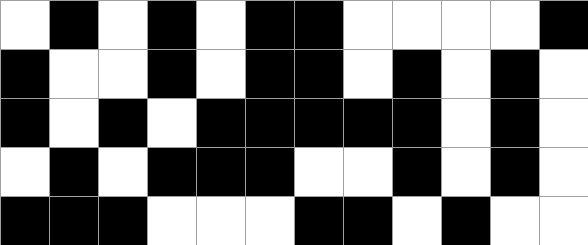[["white", "black", "white", "black", "white", "black", "black", "white", "white", "white", "white", "black"], ["black", "white", "white", "black", "white", "black", "black", "white", "black", "white", "black", "white"], ["black", "white", "black", "white", "black", "black", "black", "black", "black", "white", "black", "white"], ["white", "black", "white", "black", "black", "black", "white", "white", "black", "white", "black", "white"], ["black", "black", "black", "white", "white", "white", "black", "black", "white", "black", "white", "white"]]